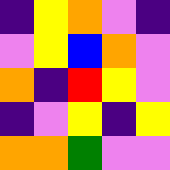[["indigo", "yellow", "orange", "violet", "indigo"], ["violet", "yellow", "blue", "orange", "violet"], ["orange", "indigo", "red", "yellow", "violet"], ["indigo", "violet", "yellow", "indigo", "yellow"], ["orange", "orange", "green", "violet", "violet"]]